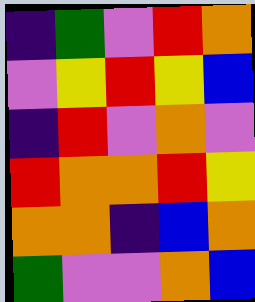[["indigo", "green", "violet", "red", "orange"], ["violet", "yellow", "red", "yellow", "blue"], ["indigo", "red", "violet", "orange", "violet"], ["red", "orange", "orange", "red", "yellow"], ["orange", "orange", "indigo", "blue", "orange"], ["green", "violet", "violet", "orange", "blue"]]